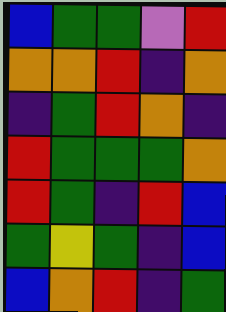[["blue", "green", "green", "violet", "red"], ["orange", "orange", "red", "indigo", "orange"], ["indigo", "green", "red", "orange", "indigo"], ["red", "green", "green", "green", "orange"], ["red", "green", "indigo", "red", "blue"], ["green", "yellow", "green", "indigo", "blue"], ["blue", "orange", "red", "indigo", "green"]]